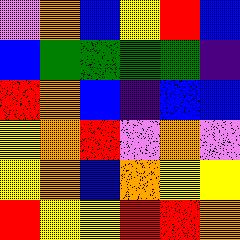[["violet", "orange", "blue", "yellow", "red", "blue"], ["blue", "green", "green", "green", "green", "indigo"], ["red", "orange", "blue", "indigo", "blue", "blue"], ["yellow", "orange", "red", "violet", "orange", "violet"], ["yellow", "orange", "blue", "orange", "yellow", "yellow"], ["red", "yellow", "yellow", "red", "red", "orange"]]